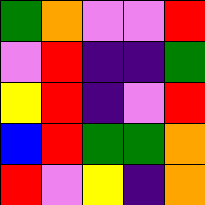[["green", "orange", "violet", "violet", "red"], ["violet", "red", "indigo", "indigo", "green"], ["yellow", "red", "indigo", "violet", "red"], ["blue", "red", "green", "green", "orange"], ["red", "violet", "yellow", "indigo", "orange"]]